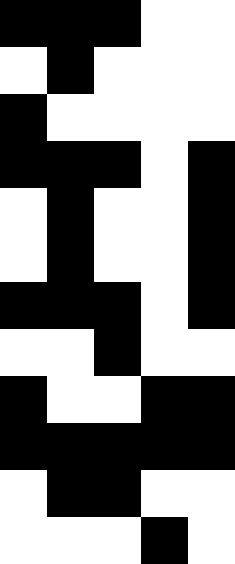[["black", "black", "black", "white", "white"], ["white", "black", "white", "white", "white"], ["black", "white", "white", "white", "white"], ["black", "black", "black", "white", "black"], ["white", "black", "white", "white", "black"], ["white", "black", "white", "white", "black"], ["black", "black", "black", "white", "black"], ["white", "white", "black", "white", "white"], ["black", "white", "white", "black", "black"], ["black", "black", "black", "black", "black"], ["white", "black", "black", "white", "white"], ["white", "white", "white", "black", "white"]]